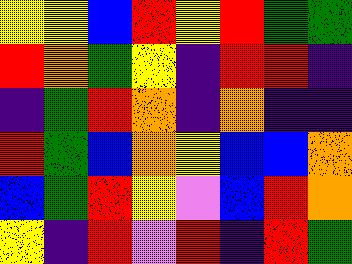[["yellow", "yellow", "blue", "red", "yellow", "red", "green", "green"], ["red", "orange", "green", "yellow", "indigo", "red", "red", "indigo"], ["indigo", "green", "red", "orange", "indigo", "orange", "indigo", "indigo"], ["red", "green", "blue", "orange", "yellow", "blue", "blue", "orange"], ["blue", "green", "red", "yellow", "violet", "blue", "red", "orange"], ["yellow", "indigo", "red", "violet", "red", "indigo", "red", "green"]]